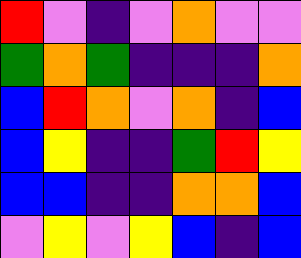[["red", "violet", "indigo", "violet", "orange", "violet", "violet"], ["green", "orange", "green", "indigo", "indigo", "indigo", "orange"], ["blue", "red", "orange", "violet", "orange", "indigo", "blue"], ["blue", "yellow", "indigo", "indigo", "green", "red", "yellow"], ["blue", "blue", "indigo", "indigo", "orange", "orange", "blue"], ["violet", "yellow", "violet", "yellow", "blue", "indigo", "blue"]]